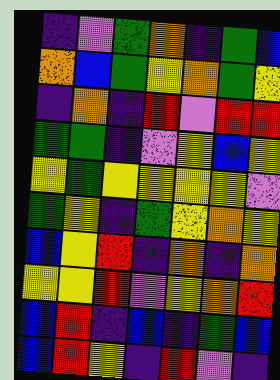[["indigo", "violet", "green", "orange", "indigo", "green", "blue"], ["orange", "blue", "green", "yellow", "orange", "green", "yellow"], ["indigo", "orange", "indigo", "red", "violet", "red", "red"], ["green", "green", "indigo", "violet", "yellow", "blue", "yellow"], ["yellow", "green", "yellow", "yellow", "yellow", "yellow", "violet"], ["green", "yellow", "indigo", "green", "yellow", "orange", "yellow"], ["blue", "yellow", "red", "indigo", "orange", "indigo", "orange"], ["yellow", "yellow", "red", "violet", "yellow", "orange", "red"], ["blue", "red", "indigo", "blue", "indigo", "green", "blue"], ["blue", "red", "yellow", "indigo", "red", "violet", "indigo"]]